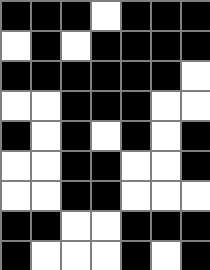[["black", "black", "black", "white", "black", "black", "black"], ["white", "black", "white", "black", "black", "black", "black"], ["black", "black", "black", "black", "black", "black", "white"], ["white", "white", "black", "black", "black", "white", "white"], ["black", "white", "black", "white", "black", "white", "black"], ["white", "white", "black", "black", "white", "white", "black"], ["white", "white", "black", "black", "white", "white", "white"], ["black", "black", "white", "white", "black", "black", "black"], ["black", "white", "white", "white", "black", "white", "black"]]